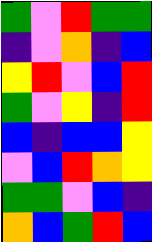[["green", "violet", "red", "green", "green"], ["indigo", "violet", "orange", "indigo", "blue"], ["yellow", "red", "violet", "blue", "red"], ["green", "violet", "yellow", "indigo", "red"], ["blue", "indigo", "blue", "blue", "yellow"], ["violet", "blue", "red", "orange", "yellow"], ["green", "green", "violet", "blue", "indigo"], ["orange", "blue", "green", "red", "blue"]]